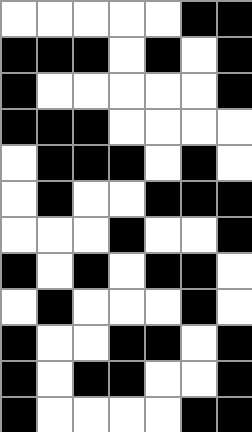[["white", "white", "white", "white", "white", "black", "black"], ["black", "black", "black", "white", "black", "white", "black"], ["black", "white", "white", "white", "white", "white", "black"], ["black", "black", "black", "white", "white", "white", "white"], ["white", "black", "black", "black", "white", "black", "white"], ["white", "black", "white", "white", "black", "black", "black"], ["white", "white", "white", "black", "white", "white", "black"], ["black", "white", "black", "white", "black", "black", "white"], ["white", "black", "white", "white", "white", "black", "white"], ["black", "white", "white", "black", "black", "white", "black"], ["black", "white", "black", "black", "white", "white", "black"], ["black", "white", "white", "white", "white", "black", "black"]]